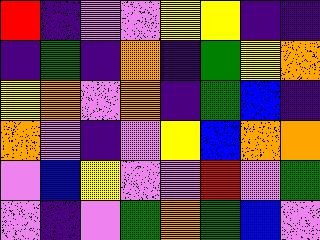[["red", "indigo", "violet", "violet", "yellow", "yellow", "indigo", "indigo"], ["indigo", "green", "indigo", "orange", "indigo", "green", "yellow", "orange"], ["yellow", "orange", "violet", "orange", "indigo", "green", "blue", "indigo"], ["orange", "violet", "indigo", "violet", "yellow", "blue", "orange", "orange"], ["violet", "blue", "yellow", "violet", "violet", "red", "violet", "green"], ["violet", "indigo", "violet", "green", "orange", "green", "blue", "violet"]]